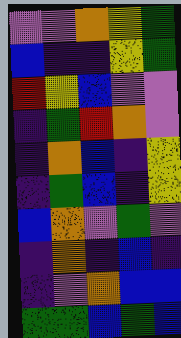[["violet", "violet", "orange", "yellow", "green"], ["blue", "indigo", "indigo", "yellow", "green"], ["red", "yellow", "blue", "violet", "violet"], ["indigo", "green", "red", "orange", "violet"], ["indigo", "orange", "blue", "indigo", "yellow"], ["indigo", "green", "blue", "indigo", "yellow"], ["blue", "orange", "violet", "green", "violet"], ["indigo", "orange", "indigo", "blue", "indigo"], ["indigo", "violet", "orange", "blue", "blue"], ["green", "green", "blue", "green", "blue"]]